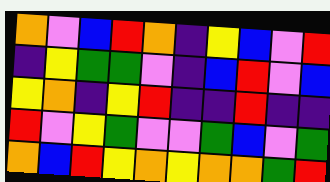[["orange", "violet", "blue", "red", "orange", "indigo", "yellow", "blue", "violet", "red"], ["indigo", "yellow", "green", "green", "violet", "indigo", "blue", "red", "violet", "blue"], ["yellow", "orange", "indigo", "yellow", "red", "indigo", "indigo", "red", "indigo", "indigo"], ["red", "violet", "yellow", "green", "violet", "violet", "green", "blue", "violet", "green"], ["orange", "blue", "red", "yellow", "orange", "yellow", "orange", "orange", "green", "red"]]